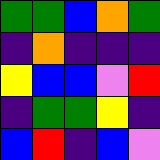[["green", "green", "blue", "orange", "green"], ["indigo", "orange", "indigo", "indigo", "indigo"], ["yellow", "blue", "blue", "violet", "red"], ["indigo", "green", "green", "yellow", "indigo"], ["blue", "red", "indigo", "blue", "violet"]]